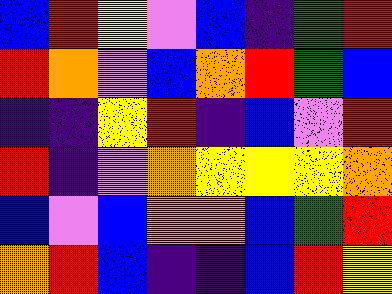[["blue", "red", "yellow", "violet", "blue", "indigo", "green", "red"], ["red", "orange", "violet", "blue", "orange", "red", "green", "blue"], ["indigo", "indigo", "yellow", "red", "indigo", "blue", "violet", "red"], ["red", "indigo", "violet", "orange", "yellow", "yellow", "yellow", "orange"], ["blue", "violet", "blue", "orange", "orange", "blue", "green", "red"], ["orange", "red", "blue", "indigo", "indigo", "blue", "red", "yellow"]]